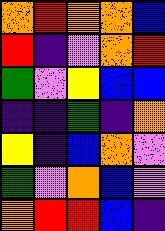[["orange", "red", "orange", "orange", "blue"], ["red", "indigo", "violet", "orange", "red"], ["green", "violet", "yellow", "blue", "blue"], ["indigo", "indigo", "green", "indigo", "orange"], ["yellow", "indigo", "blue", "orange", "violet"], ["green", "violet", "orange", "blue", "violet"], ["orange", "red", "red", "blue", "indigo"]]